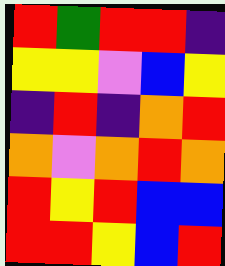[["red", "green", "red", "red", "indigo"], ["yellow", "yellow", "violet", "blue", "yellow"], ["indigo", "red", "indigo", "orange", "red"], ["orange", "violet", "orange", "red", "orange"], ["red", "yellow", "red", "blue", "blue"], ["red", "red", "yellow", "blue", "red"]]